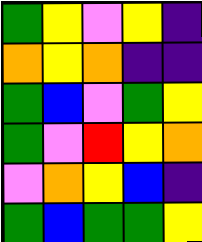[["green", "yellow", "violet", "yellow", "indigo"], ["orange", "yellow", "orange", "indigo", "indigo"], ["green", "blue", "violet", "green", "yellow"], ["green", "violet", "red", "yellow", "orange"], ["violet", "orange", "yellow", "blue", "indigo"], ["green", "blue", "green", "green", "yellow"]]